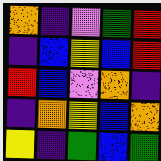[["orange", "indigo", "violet", "green", "red"], ["indigo", "blue", "yellow", "blue", "red"], ["red", "blue", "violet", "orange", "indigo"], ["indigo", "orange", "yellow", "blue", "orange"], ["yellow", "indigo", "green", "blue", "green"]]